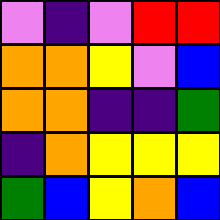[["violet", "indigo", "violet", "red", "red"], ["orange", "orange", "yellow", "violet", "blue"], ["orange", "orange", "indigo", "indigo", "green"], ["indigo", "orange", "yellow", "yellow", "yellow"], ["green", "blue", "yellow", "orange", "blue"]]